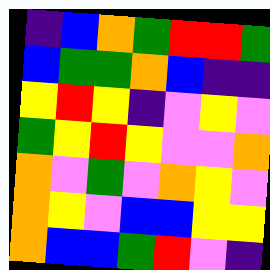[["indigo", "blue", "orange", "green", "red", "red", "green"], ["blue", "green", "green", "orange", "blue", "indigo", "indigo"], ["yellow", "red", "yellow", "indigo", "violet", "yellow", "violet"], ["green", "yellow", "red", "yellow", "violet", "violet", "orange"], ["orange", "violet", "green", "violet", "orange", "yellow", "violet"], ["orange", "yellow", "violet", "blue", "blue", "yellow", "yellow"], ["orange", "blue", "blue", "green", "red", "violet", "indigo"]]